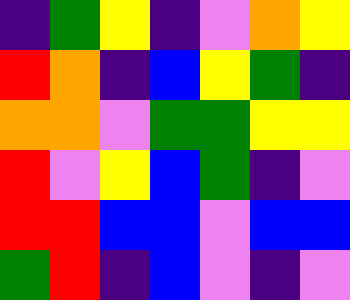[["indigo", "green", "yellow", "indigo", "violet", "orange", "yellow"], ["red", "orange", "indigo", "blue", "yellow", "green", "indigo"], ["orange", "orange", "violet", "green", "green", "yellow", "yellow"], ["red", "violet", "yellow", "blue", "green", "indigo", "violet"], ["red", "red", "blue", "blue", "violet", "blue", "blue"], ["green", "red", "indigo", "blue", "violet", "indigo", "violet"]]